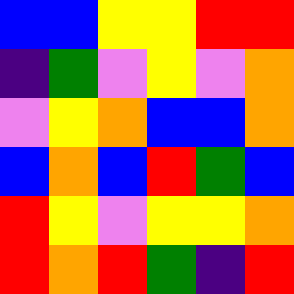[["blue", "blue", "yellow", "yellow", "red", "red"], ["indigo", "green", "violet", "yellow", "violet", "orange"], ["violet", "yellow", "orange", "blue", "blue", "orange"], ["blue", "orange", "blue", "red", "green", "blue"], ["red", "yellow", "violet", "yellow", "yellow", "orange"], ["red", "orange", "red", "green", "indigo", "red"]]